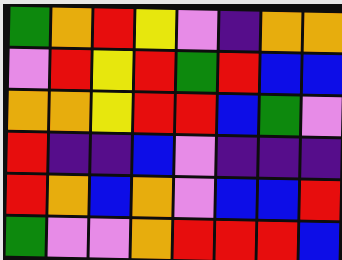[["green", "orange", "red", "yellow", "violet", "indigo", "orange", "orange"], ["violet", "red", "yellow", "red", "green", "red", "blue", "blue"], ["orange", "orange", "yellow", "red", "red", "blue", "green", "violet"], ["red", "indigo", "indigo", "blue", "violet", "indigo", "indigo", "indigo"], ["red", "orange", "blue", "orange", "violet", "blue", "blue", "red"], ["green", "violet", "violet", "orange", "red", "red", "red", "blue"]]